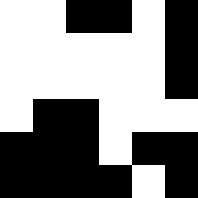[["white", "white", "black", "black", "white", "black"], ["white", "white", "white", "white", "white", "black"], ["white", "white", "white", "white", "white", "black"], ["white", "black", "black", "white", "white", "white"], ["black", "black", "black", "white", "black", "black"], ["black", "black", "black", "black", "white", "black"]]